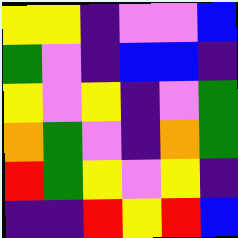[["yellow", "yellow", "indigo", "violet", "violet", "blue"], ["green", "violet", "indigo", "blue", "blue", "indigo"], ["yellow", "violet", "yellow", "indigo", "violet", "green"], ["orange", "green", "violet", "indigo", "orange", "green"], ["red", "green", "yellow", "violet", "yellow", "indigo"], ["indigo", "indigo", "red", "yellow", "red", "blue"]]